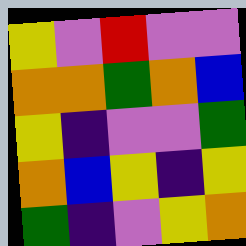[["yellow", "violet", "red", "violet", "violet"], ["orange", "orange", "green", "orange", "blue"], ["yellow", "indigo", "violet", "violet", "green"], ["orange", "blue", "yellow", "indigo", "yellow"], ["green", "indigo", "violet", "yellow", "orange"]]